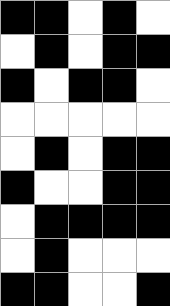[["black", "black", "white", "black", "white"], ["white", "black", "white", "black", "black"], ["black", "white", "black", "black", "white"], ["white", "white", "white", "white", "white"], ["white", "black", "white", "black", "black"], ["black", "white", "white", "black", "black"], ["white", "black", "black", "black", "black"], ["white", "black", "white", "white", "white"], ["black", "black", "white", "white", "black"]]